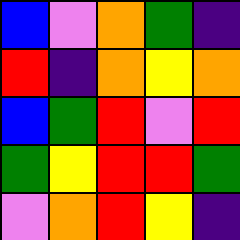[["blue", "violet", "orange", "green", "indigo"], ["red", "indigo", "orange", "yellow", "orange"], ["blue", "green", "red", "violet", "red"], ["green", "yellow", "red", "red", "green"], ["violet", "orange", "red", "yellow", "indigo"]]